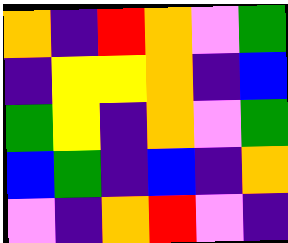[["orange", "indigo", "red", "orange", "violet", "green"], ["indigo", "yellow", "yellow", "orange", "indigo", "blue"], ["green", "yellow", "indigo", "orange", "violet", "green"], ["blue", "green", "indigo", "blue", "indigo", "orange"], ["violet", "indigo", "orange", "red", "violet", "indigo"]]